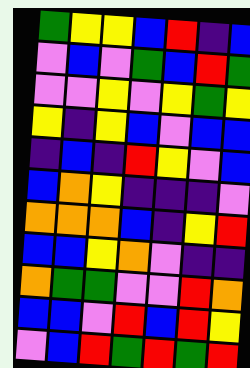[["green", "yellow", "yellow", "blue", "red", "indigo", "blue"], ["violet", "blue", "violet", "green", "blue", "red", "green"], ["violet", "violet", "yellow", "violet", "yellow", "green", "yellow"], ["yellow", "indigo", "yellow", "blue", "violet", "blue", "blue"], ["indigo", "blue", "indigo", "red", "yellow", "violet", "blue"], ["blue", "orange", "yellow", "indigo", "indigo", "indigo", "violet"], ["orange", "orange", "orange", "blue", "indigo", "yellow", "red"], ["blue", "blue", "yellow", "orange", "violet", "indigo", "indigo"], ["orange", "green", "green", "violet", "violet", "red", "orange"], ["blue", "blue", "violet", "red", "blue", "red", "yellow"], ["violet", "blue", "red", "green", "red", "green", "red"]]